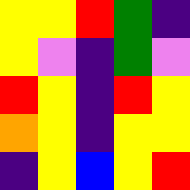[["yellow", "yellow", "red", "green", "indigo"], ["yellow", "violet", "indigo", "green", "violet"], ["red", "yellow", "indigo", "red", "yellow"], ["orange", "yellow", "indigo", "yellow", "yellow"], ["indigo", "yellow", "blue", "yellow", "red"]]